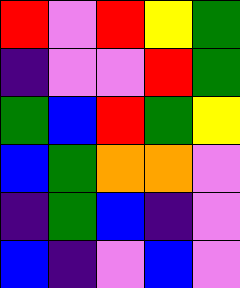[["red", "violet", "red", "yellow", "green"], ["indigo", "violet", "violet", "red", "green"], ["green", "blue", "red", "green", "yellow"], ["blue", "green", "orange", "orange", "violet"], ["indigo", "green", "blue", "indigo", "violet"], ["blue", "indigo", "violet", "blue", "violet"]]